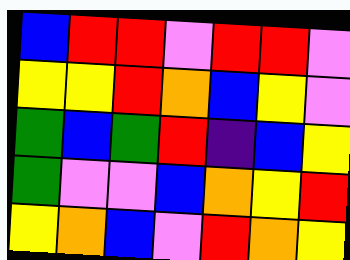[["blue", "red", "red", "violet", "red", "red", "violet"], ["yellow", "yellow", "red", "orange", "blue", "yellow", "violet"], ["green", "blue", "green", "red", "indigo", "blue", "yellow"], ["green", "violet", "violet", "blue", "orange", "yellow", "red"], ["yellow", "orange", "blue", "violet", "red", "orange", "yellow"]]